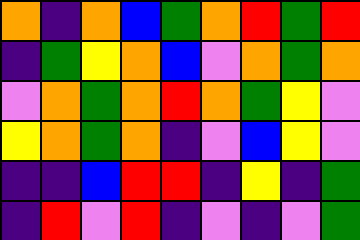[["orange", "indigo", "orange", "blue", "green", "orange", "red", "green", "red"], ["indigo", "green", "yellow", "orange", "blue", "violet", "orange", "green", "orange"], ["violet", "orange", "green", "orange", "red", "orange", "green", "yellow", "violet"], ["yellow", "orange", "green", "orange", "indigo", "violet", "blue", "yellow", "violet"], ["indigo", "indigo", "blue", "red", "red", "indigo", "yellow", "indigo", "green"], ["indigo", "red", "violet", "red", "indigo", "violet", "indigo", "violet", "green"]]